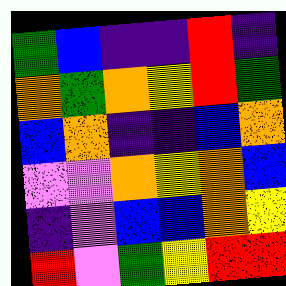[["green", "blue", "indigo", "indigo", "red", "indigo"], ["orange", "green", "orange", "yellow", "red", "green"], ["blue", "orange", "indigo", "indigo", "blue", "orange"], ["violet", "violet", "orange", "yellow", "orange", "blue"], ["indigo", "violet", "blue", "blue", "orange", "yellow"], ["red", "violet", "green", "yellow", "red", "red"]]